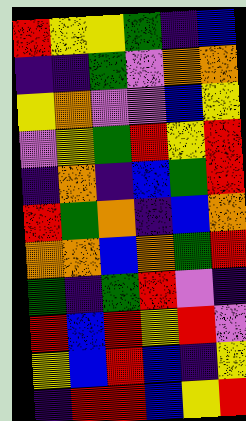[["red", "yellow", "yellow", "green", "indigo", "blue"], ["indigo", "indigo", "green", "violet", "orange", "orange"], ["yellow", "orange", "violet", "violet", "blue", "yellow"], ["violet", "yellow", "green", "red", "yellow", "red"], ["indigo", "orange", "indigo", "blue", "green", "red"], ["red", "green", "orange", "indigo", "blue", "orange"], ["orange", "orange", "blue", "orange", "green", "red"], ["green", "indigo", "green", "red", "violet", "indigo"], ["red", "blue", "red", "yellow", "red", "violet"], ["yellow", "blue", "red", "blue", "indigo", "yellow"], ["indigo", "red", "red", "blue", "yellow", "red"]]